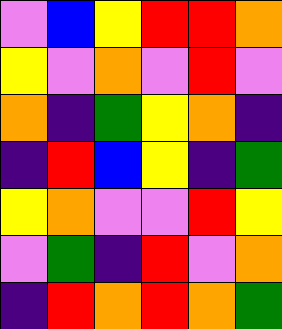[["violet", "blue", "yellow", "red", "red", "orange"], ["yellow", "violet", "orange", "violet", "red", "violet"], ["orange", "indigo", "green", "yellow", "orange", "indigo"], ["indigo", "red", "blue", "yellow", "indigo", "green"], ["yellow", "orange", "violet", "violet", "red", "yellow"], ["violet", "green", "indigo", "red", "violet", "orange"], ["indigo", "red", "orange", "red", "orange", "green"]]